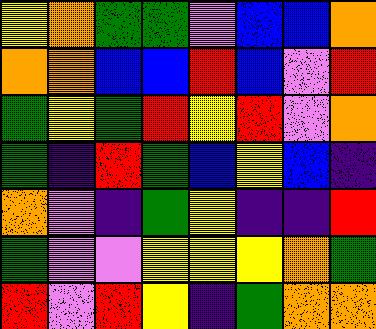[["yellow", "orange", "green", "green", "violet", "blue", "blue", "orange"], ["orange", "orange", "blue", "blue", "red", "blue", "violet", "red"], ["green", "yellow", "green", "red", "yellow", "red", "violet", "orange"], ["green", "indigo", "red", "green", "blue", "yellow", "blue", "indigo"], ["orange", "violet", "indigo", "green", "yellow", "indigo", "indigo", "red"], ["green", "violet", "violet", "yellow", "yellow", "yellow", "orange", "green"], ["red", "violet", "red", "yellow", "indigo", "green", "orange", "orange"]]